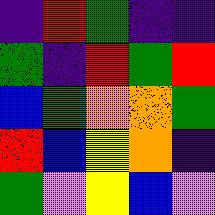[["indigo", "red", "green", "indigo", "indigo"], ["green", "indigo", "red", "green", "red"], ["blue", "green", "orange", "orange", "green"], ["red", "blue", "yellow", "orange", "indigo"], ["green", "violet", "yellow", "blue", "violet"]]